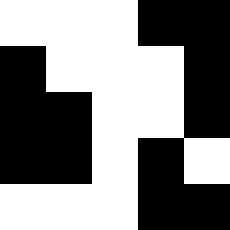[["white", "white", "white", "black", "black"], ["black", "white", "white", "white", "black"], ["black", "black", "white", "white", "black"], ["black", "black", "white", "black", "white"], ["white", "white", "white", "black", "black"]]